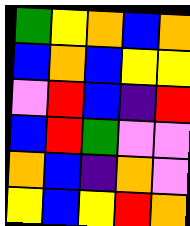[["green", "yellow", "orange", "blue", "orange"], ["blue", "orange", "blue", "yellow", "yellow"], ["violet", "red", "blue", "indigo", "red"], ["blue", "red", "green", "violet", "violet"], ["orange", "blue", "indigo", "orange", "violet"], ["yellow", "blue", "yellow", "red", "orange"]]